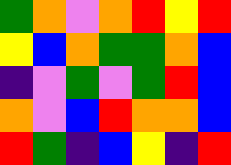[["green", "orange", "violet", "orange", "red", "yellow", "red"], ["yellow", "blue", "orange", "green", "green", "orange", "blue"], ["indigo", "violet", "green", "violet", "green", "red", "blue"], ["orange", "violet", "blue", "red", "orange", "orange", "blue"], ["red", "green", "indigo", "blue", "yellow", "indigo", "red"]]